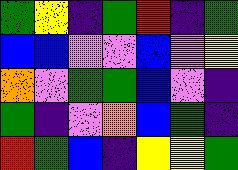[["green", "yellow", "indigo", "green", "red", "indigo", "green"], ["blue", "blue", "violet", "violet", "blue", "violet", "yellow"], ["orange", "violet", "green", "green", "blue", "violet", "indigo"], ["green", "indigo", "violet", "orange", "blue", "green", "indigo"], ["red", "green", "blue", "indigo", "yellow", "yellow", "green"]]